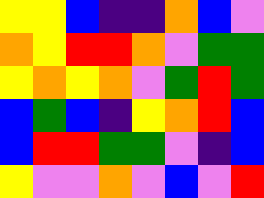[["yellow", "yellow", "blue", "indigo", "indigo", "orange", "blue", "violet"], ["orange", "yellow", "red", "red", "orange", "violet", "green", "green"], ["yellow", "orange", "yellow", "orange", "violet", "green", "red", "green"], ["blue", "green", "blue", "indigo", "yellow", "orange", "red", "blue"], ["blue", "red", "red", "green", "green", "violet", "indigo", "blue"], ["yellow", "violet", "violet", "orange", "violet", "blue", "violet", "red"]]